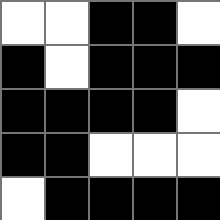[["white", "white", "black", "black", "white"], ["black", "white", "black", "black", "black"], ["black", "black", "black", "black", "white"], ["black", "black", "white", "white", "white"], ["white", "black", "black", "black", "black"]]